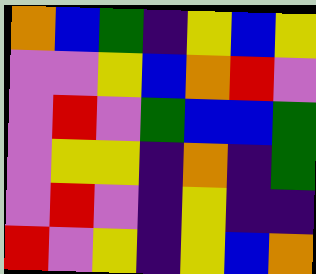[["orange", "blue", "green", "indigo", "yellow", "blue", "yellow"], ["violet", "violet", "yellow", "blue", "orange", "red", "violet"], ["violet", "red", "violet", "green", "blue", "blue", "green"], ["violet", "yellow", "yellow", "indigo", "orange", "indigo", "green"], ["violet", "red", "violet", "indigo", "yellow", "indigo", "indigo"], ["red", "violet", "yellow", "indigo", "yellow", "blue", "orange"]]